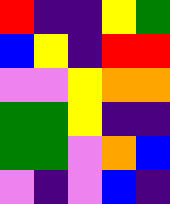[["red", "indigo", "indigo", "yellow", "green"], ["blue", "yellow", "indigo", "red", "red"], ["violet", "violet", "yellow", "orange", "orange"], ["green", "green", "yellow", "indigo", "indigo"], ["green", "green", "violet", "orange", "blue"], ["violet", "indigo", "violet", "blue", "indigo"]]